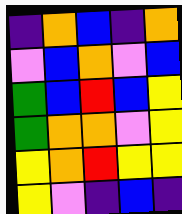[["indigo", "orange", "blue", "indigo", "orange"], ["violet", "blue", "orange", "violet", "blue"], ["green", "blue", "red", "blue", "yellow"], ["green", "orange", "orange", "violet", "yellow"], ["yellow", "orange", "red", "yellow", "yellow"], ["yellow", "violet", "indigo", "blue", "indigo"]]